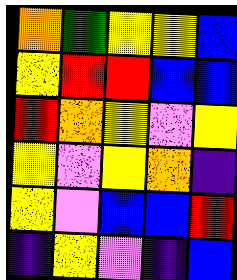[["orange", "green", "yellow", "yellow", "blue"], ["yellow", "red", "red", "blue", "blue"], ["red", "orange", "yellow", "violet", "yellow"], ["yellow", "violet", "yellow", "orange", "indigo"], ["yellow", "violet", "blue", "blue", "red"], ["indigo", "yellow", "violet", "indigo", "blue"]]